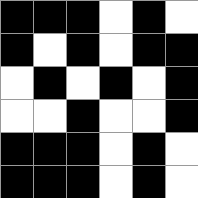[["black", "black", "black", "white", "black", "white"], ["black", "white", "black", "white", "black", "black"], ["white", "black", "white", "black", "white", "black"], ["white", "white", "black", "white", "white", "black"], ["black", "black", "black", "white", "black", "white"], ["black", "black", "black", "white", "black", "white"]]